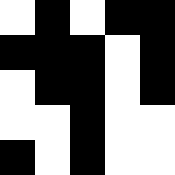[["white", "black", "white", "black", "black"], ["black", "black", "black", "white", "black"], ["white", "black", "black", "white", "black"], ["white", "white", "black", "white", "white"], ["black", "white", "black", "white", "white"]]